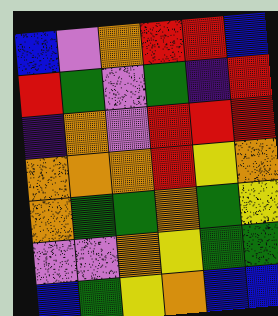[["blue", "violet", "orange", "red", "red", "blue"], ["red", "green", "violet", "green", "indigo", "red"], ["indigo", "orange", "violet", "red", "red", "red"], ["orange", "orange", "orange", "red", "yellow", "orange"], ["orange", "green", "green", "orange", "green", "yellow"], ["violet", "violet", "orange", "yellow", "green", "green"], ["blue", "green", "yellow", "orange", "blue", "blue"]]